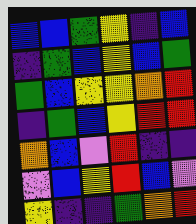[["blue", "blue", "green", "yellow", "indigo", "blue"], ["indigo", "green", "blue", "yellow", "blue", "green"], ["green", "blue", "yellow", "yellow", "orange", "red"], ["indigo", "green", "blue", "yellow", "red", "red"], ["orange", "blue", "violet", "red", "indigo", "indigo"], ["violet", "blue", "yellow", "red", "blue", "violet"], ["yellow", "indigo", "indigo", "green", "orange", "red"]]